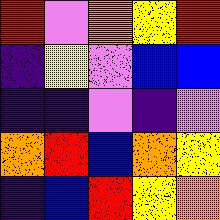[["red", "violet", "orange", "yellow", "red"], ["indigo", "yellow", "violet", "blue", "blue"], ["indigo", "indigo", "violet", "indigo", "violet"], ["orange", "red", "blue", "orange", "yellow"], ["indigo", "blue", "red", "yellow", "orange"]]